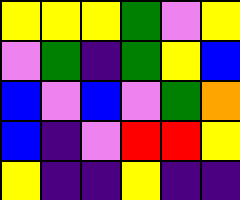[["yellow", "yellow", "yellow", "green", "violet", "yellow"], ["violet", "green", "indigo", "green", "yellow", "blue"], ["blue", "violet", "blue", "violet", "green", "orange"], ["blue", "indigo", "violet", "red", "red", "yellow"], ["yellow", "indigo", "indigo", "yellow", "indigo", "indigo"]]